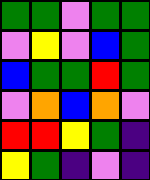[["green", "green", "violet", "green", "green"], ["violet", "yellow", "violet", "blue", "green"], ["blue", "green", "green", "red", "green"], ["violet", "orange", "blue", "orange", "violet"], ["red", "red", "yellow", "green", "indigo"], ["yellow", "green", "indigo", "violet", "indigo"]]